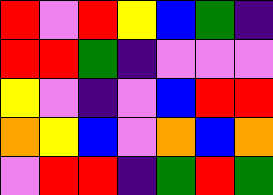[["red", "violet", "red", "yellow", "blue", "green", "indigo"], ["red", "red", "green", "indigo", "violet", "violet", "violet"], ["yellow", "violet", "indigo", "violet", "blue", "red", "red"], ["orange", "yellow", "blue", "violet", "orange", "blue", "orange"], ["violet", "red", "red", "indigo", "green", "red", "green"]]